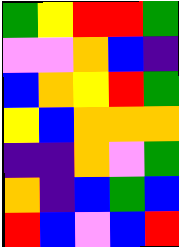[["green", "yellow", "red", "red", "green"], ["violet", "violet", "orange", "blue", "indigo"], ["blue", "orange", "yellow", "red", "green"], ["yellow", "blue", "orange", "orange", "orange"], ["indigo", "indigo", "orange", "violet", "green"], ["orange", "indigo", "blue", "green", "blue"], ["red", "blue", "violet", "blue", "red"]]